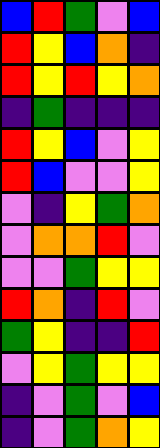[["blue", "red", "green", "violet", "blue"], ["red", "yellow", "blue", "orange", "indigo"], ["red", "yellow", "red", "yellow", "orange"], ["indigo", "green", "indigo", "indigo", "indigo"], ["red", "yellow", "blue", "violet", "yellow"], ["red", "blue", "violet", "violet", "yellow"], ["violet", "indigo", "yellow", "green", "orange"], ["violet", "orange", "orange", "red", "violet"], ["violet", "violet", "green", "yellow", "yellow"], ["red", "orange", "indigo", "red", "violet"], ["green", "yellow", "indigo", "indigo", "red"], ["violet", "yellow", "green", "yellow", "yellow"], ["indigo", "violet", "green", "violet", "blue"], ["indigo", "violet", "green", "orange", "yellow"]]